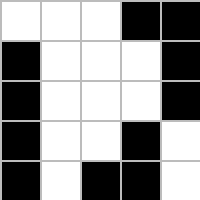[["white", "white", "white", "black", "black"], ["black", "white", "white", "white", "black"], ["black", "white", "white", "white", "black"], ["black", "white", "white", "black", "white"], ["black", "white", "black", "black", "white"]]